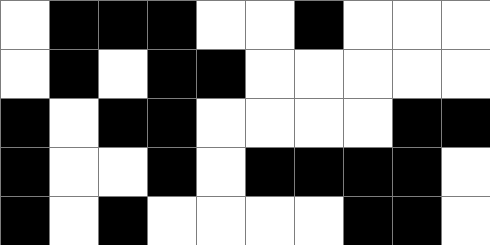[["white", "black", "black", "black", "white", "white", "black", "white", "white", "white"], ["white", "black", "white", "black", "black", "white", "white", "white", "white", "white"], ["black", "white", "black", "black", "white", "white", "white", "white", "black", "black"], ["black", "white", "white", "black", "white", "black", "black", "black", "black", "white"], ["black", "white", "black", "white", "white", "white", "white", "black", "black", "white"]]